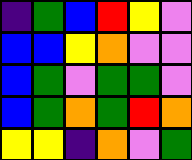[["indigo", "green", "blue", "red", "yellow", "violet"], ["blue", "blue", "yellow", "orange", "violet", "violet"], ["blue", "green", "violet", "green", "green", "violet"], ["blue", "green", "orange", "green", "red", "orange"], ["yellow", "yellow", "indigo", "orange", "violet", "green"]]